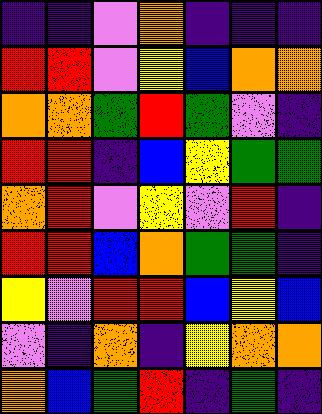[["indigo", "indigo", "violet", "orange", "indigo", "indigo", "indigo"], ["red", "red", "violet", "yellow", "blue", "orange", "orange"], ["orange", "orange", "green", "red", "green", "violet", "indigo"], ["red", "red", "indigo", "blue", "yellow", "green", "green"], ["orange", "red", "violet", "yellow", "violet", "red", "indigo"], ["red", "red", "blue", "orange", "green", "green", "indigo"], ["yellow", "violet", "red", "red", "blue", "yellow", "blue"], ["violet", "indigo", "orange", "indigo", "yellow", "orange", "orange"], ["orange", "blue", "green", "red", "indigo", "green", "indigo"]]